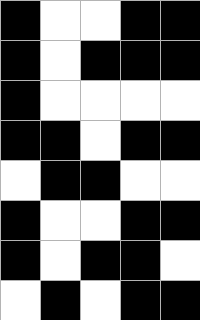[["black", "white", "white", "black", "black"], ["black", "white", "black", "black", "black"], ["black", "white", "white", "white", "white"], ["black", "black", "white", "black", "black"], ["white", "black", "black", "white", "white"], ["black", "white", "white", "black", "black"], ["black", "white", "black", "black", "white"], ["white", "black", "white", "black", "black"]]